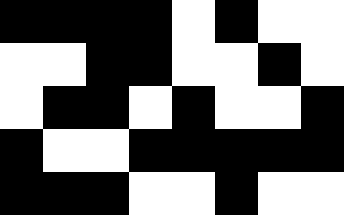[["black", "black", "black", "black", "white", "black", "white", "white"], ["white", "white", "black", "black", "white", "white", "black", "white"], ["white", "black", "black", "white", "black", "white", "white", "black"], ["black", "white", "white", "black", "black", "black", "black", "black"], ["black", "black", "black", "white", "white", "black", "white", "white"]]